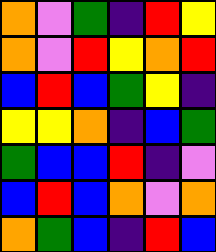[["orange", "violet", "green", "indigo", "red", "yellow"], ["orange", "violet", "red", "yellow", "orange", "red"], ["blue", "red", "blue", "green", "yellow", "indigo"], ["yellow", "yellow", "orange", "indigo", "blue", "green"], ["green", "blue", "blue", "red", "indigo", "violet"], ["blue", "red", "blue", "orange", "violet", "orange"], ["orange", "green", "blue", "indigo", "red", "blue"]]